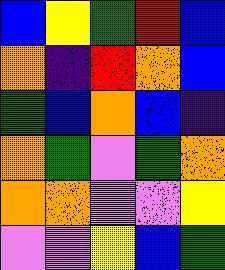[["blue", "yellow", "green", "red", "blue"], ["orange", "indigo", "red", "orange", "blue"], ["green", "blue", "orange", "blue", "indigo"], ["orange", "green", "violet", "green", "orange"], ["orange", "orange", "violet", "violet", "yellow"], ["violet", "violet", "yellow", "blue", "green"]]